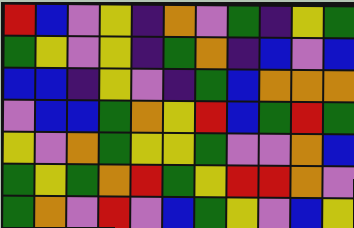[["red", "blue", "violet", "yellow", "indigo", "orange", "violet", "green", "indigo", "yellow", "green"], ["green", "yellow", "violet", "yellow", "indigo", "green", "orange", "indigo", "blue", "violet", "blue"], ["blue", "blue", "indigo", "yellow", "violet", "indigo", "green", "blue", "orange", "orange", "orange"], ["violet", "blue", "blue", "green", "orange", "yellow", "red", "blue", "green", "red", "green"], ["yellow", "violet", "orange", "green", "yellow", "yellow", "green", "violet", "violet", "orange", "blue"], ["green", "yellow", "green", "orange", "red", "green", "yellow", "red", "red", "orange", "violet"], ["green", "orange", "violet", "red", "violet", "blue", "green", "yellow", "violet", "blue", "yellow"]]